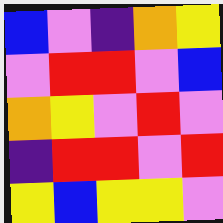[["blue", "violet", "indigo", "orange", "yellow"], ["violet", "red", "red", "violet", "blue"], ["orange", "yellow", "violet", "red", "violet"], ["indigo", "red", "red", "violet", "red"], ["yellow", "blue", "yellow", "yellow", "violet"]]